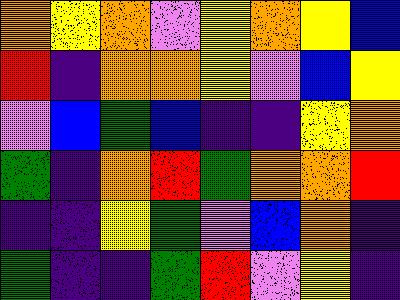[["orange", "yellow", "orange", "violet", "yellow", "orange", "yellow", "blue"], ["red", "indigo", "orange", "orange", "yellow", "violet", "blue", "yellow"], ["violet", "blue", "green", "blue", "indigo", "indigo", "yellow", "orange"], ["green", "indigo", "orange", "red", "green", "orange", "orange", "red"], ["indigo", "indigo", "yellow", "green", "violet", "blue", "orange", "indigo"], ["green", "indigo", "indigo", "green", "red", "violet", "yellow", "indigo"]]